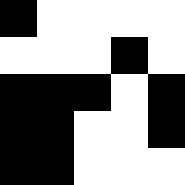[["black", "white", "white", "white", "white"], ["white", "white", "white", "black", "white"], ["black", "black", "black", "white", "black"], ["black", "black", "white", "white", "black"], ["black", "black", "white", "white", "white"]]